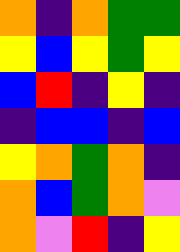[["orange", "indigo", "orange", "green", "green"], ["yellow", "blue", "yellow", "green", "yellow"], ["blue", "red", "indigo", "yellow", "indigo"], ["indigo", "blue", "blue", "indigo", "blue"], ["yellow", "orange", "green", "orange", "indigo"], ["orange", "blue", "green", "orange", "violet"], ["orange", "violet", "red", "indigo", "yellow"]]